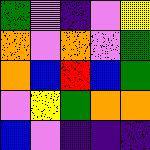[["green", "violet", "indigo", "violet", "yellow"], ["orange", "violet", "orange", "violet", "green"], ["orange", "blue", "red", "blue", "green"], ["violet", "yellow", "green", "orange", "orange"], ["blue", "violet", "indigo", "indigo", "indigo"]]